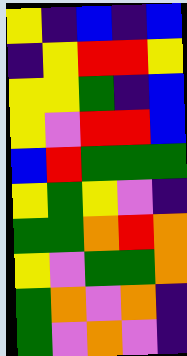[["yellow", "indigo", "blue", "indigo", "blue"], ["indigo", "yellow", "red", "red", "yellow"], ["yellow", "yellow", "green", "indigo", "blue"], ["yellow", "violet", "red", "red", "blue"], ["blue", "red", "green", "green", "green"], ["yellow", "green", "yellow", "violet", "indigo"], ["green", "green", "orange", "red", "orange"], ["yellow", "violet", "green", "green", "orange"], ["green", "orange", "violet", "orange", "indigo"], ["green", "violet", "orange", "violet", "indigo"]]